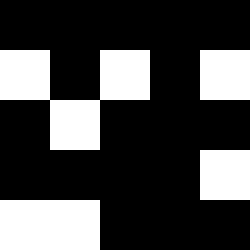[["black", "black", "black", "black", "black"], ["white", "black", "white", "black", "white"], ["black", "white", "black", "black", "black"], ["black", "black", "black", "black", "white"], ["white", "white", "black", "black", "black"]]